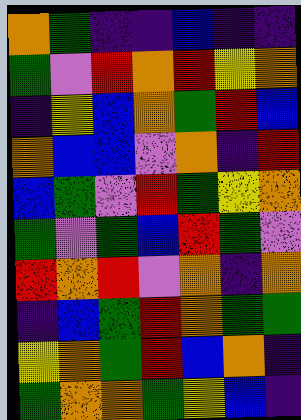[["orange", "green", "indigo", "indigo", "blue", "indigo", "indigo"], ["green", "violet", "red", "orange", "red", "yellow", "orange"], ["indigo", "yellow", "blue", "orange", "green", "red", "blue"], ["orange", "blue", "blue", "violet", "orange", "indigo", "red"], ["blue", "green", "violet", "red", "green", "yellow", "orange"], ["green", "violet", "green", "blue", "red", "green", "violet"], ["red", "orange", "red", "violet", "orange", "indigo", "orange"], ["indigo", "blue", "green", "red", "orange", "green", "green"], ["yellow", "orange", "green", "red", "blue", "orange", "indigo"], ["green", "orange", "orange", "green", "yellow", "blue", "indigo"]]